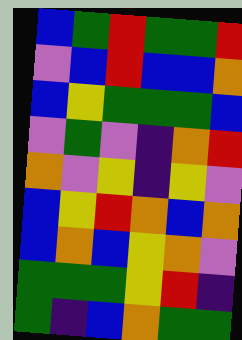[["blue", "green", "red", "green", "green", "red"], ["violet", "blue", "red", "blue", "blue", "orange"], ["blue", "yellow", "green", "green", "green", "blue"], ["violet", "green", "violet", "indigo", "orange", "red"], ["orange", "violet", "yellow", "indigo", "yellow", "violet"], ["blue", "yellow", "red", "orange", "blue", "orange"], ["blue", "orange", "blue", "yellow", "orange", "violet"], ["green", "green", "green", "yellow", "red", "indigo"], ["green", "indigo", "blue", "orange", "green", "green"]]